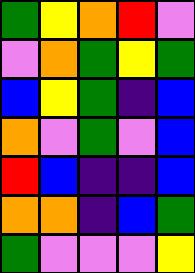[["green", "yellow", "orange", "red", "violet"], ["violet", "orange", "green", "yellow", "green"], ["blue", "yellow", "green", "indigo", "blue"], ["orange", "violet", "green", "violet", "blue"], ["red", "blue", "indigo", "indigo", "blue"], ["orange", "orange", "indigo", "blue", "green"], ["green", "violet", "violet", "violet", "yellow"]]